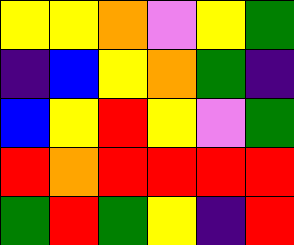[["yellow", "yellow", "orange", "violet", "yellow", "green"], ["indigo", "blue", "yellow", "orange", "green", "indigo"], ["blue", "yellow", "red", "yellow", "violet", "green"], ["red", "orange", "red", "red", "red", "red"], ["green", "red", "green", "yellow", "indigo", "red"]]